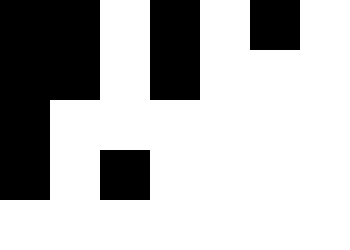[["black", "black", "white", "black", "white", "black", "white"], ["black", "black", "white", "black", "white", "white", "white"], ["black", "white", "white", "white", "white", "white", "white"], ["black", "white", "black", "white", "white", "white", "white"], ["white", "white", "white", "white", "white", "white", "white"]]